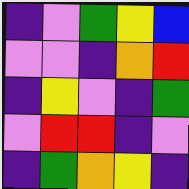[["indigo", "violet", "green", "yellow", "blue"], ["violet", "violet", "indigo", "orange", "red"], ["indigo", "yellow", "violet", "indigo", "green"], ["violet", "red", "red", "indigo", "violet"], ["indigo", "green", "orange", "yellow", "indigo"]]